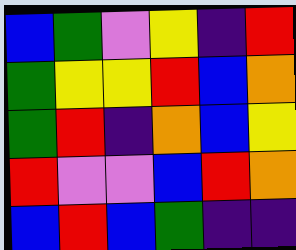[["blue", "green", "violet", "yellow", "indigo", "red"], ["green", "yellow", "yellow", "red", "blue", "orange"], ["green", "red", "indigo", "orange", "blue", "yellow"], ["red", "violet", "violet", "blue", "red", "orange"], ["blue", "red", "blue", "green", "indigo", "indigo"]]